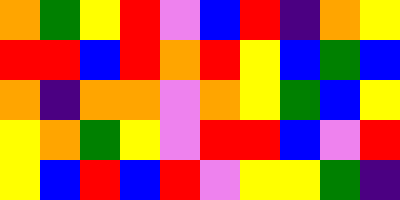[["orange", "green", "yellow", "red", "violet", "blue", "red", "indigo", "orange", "yellow"], ["red", "red", "blue", "red", "orange", "red", "yellow", "blue", "green", "blue"], ["orange", "indigo", "orange", "orange", "violet", "orange", "yellow", "green", "blue", "yellow"], ["yellow", "orange", "green", "yellow", "violet", "red", "red", "blue", "violet", "red"], ["yellow", "blue", "red", "blue", "red", "violet", "yellow", "yellow", "green", "indigo"]]